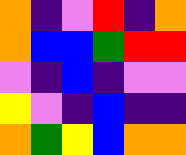[["orange", "indigo", "violet", "red", "indigo", "orange"], ["orange", "blue", "blue", "green", "red", "red"], ["violet", "indigo", "blue", "indigo", "violet", "violet"], ["yellow", "violet", "indigo", "blue", "indigo", "indigo"], ["orange", "green", "yellow", "blue", "orange", "orange"]]